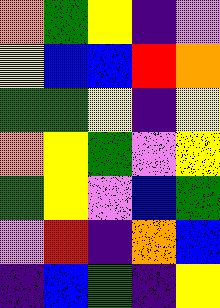[["orange", "green", "yellow", "indigo", "violet"], ["yellow", "blue", "blue", "red", "orange"], ["green", "green", "yellow", "indigo", "yellow"], ["orange", "yellow", "green", "violet", "yellow"], ["green", "yellow", "violet", "blue", "green"], ["violet", "red", "indigo", "orange", "blue"], ["indigo", "blue", "green", "indigo", "yellow"]]